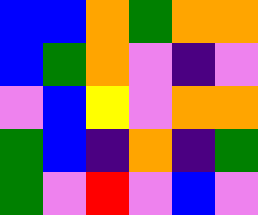[["blue", "blue", "orange", "green", "orange", "orange"], ["blue", "green", "orange", "violet", "indigo", "violet"], ["violet", "blue", "yellow", "violet", "orange", "orange"], ["green", "blue", "indigo", "orange", "indigo", "green"], ["green", "violet", "red", "violet", "blue", "violet"]]